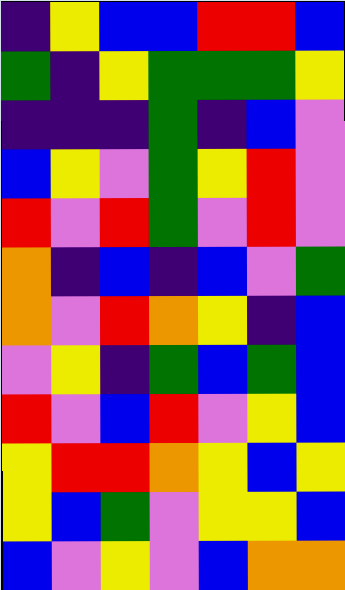[["indigo", "yellow", "blue", "blue", "red", "red", "blue"], ["green", "indigo", "yellow", "green", "green", "green", "yellow"], ["indigo", "indigo", "indigo", "green", "indigo", "blue", "violet"], ["blue", "yellow", "violet", "green", "yellow", "red", "violet"], ["red", "violet", "red", "green", "violet", "red", "violet"], ["orange", "indigo", "blue", "indigo", "blue", "violet", "green"], ["orange", "violet", "red", "orange", "yellow", "indigo", "blue"], ["violet", "yellow", "indigo", "green", "blue", "green", "blue"], ["red", "violet", "blue", "red", "violet", "yellow", "blue"], ["yellow", "red", "red", "orange", "yellow", "blue", "yellow"], ["yellow", "blue", "green", "violet", "yellow", "yellow", "blue"], ["blue", "violet", "yellow", "violet", "blue", "orange", "orange"]]